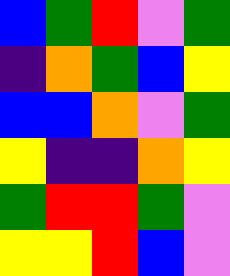[["blue", "green", "red", "violet", "green"], ["indigo", "orange", "green", "blue", "yellow"], ["blue", "blue", "orange", "violet", "green"], ["yellow", "indigo", "indigo", "orange", "yellow"], ["green", "red", "red", "green", "violet"], ["yellow", "yellow", "red", "blue", "violet"]]